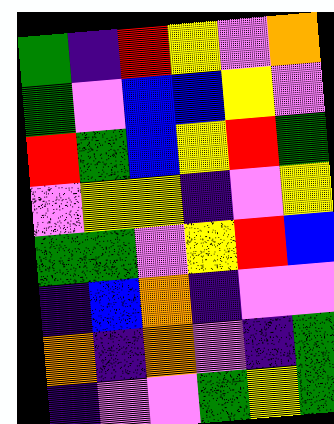[["green", "indigo", "red", "yellow", "violet", "orange"], ["green", "violet", "blue", "blue", "yellow", "violet"], ["red", "green", "blue", "yellow", "red", "green"], ["violet", "yellow", "yellow", "indigo", "violet", "yellow"], ["green", "green", "violet", "yellow", "red", "blue"], ["indigo", "blue", "orange", "indigo", "violet", "violet"], ["orange", "indigo", "orange", "violet", "indigo", "green"], ["indigo", "violet", "violet", "green", "yellow", "green"]]